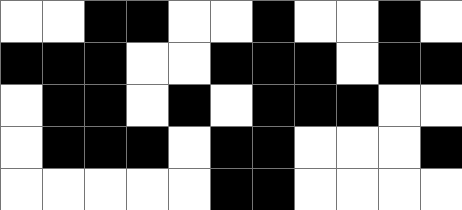[["white", "white", "black", "black", "white", "white", "black", "white", "white", "black", "white"], ["black", "black", "black", "white", "white", "black", "black", "black", "white", "black", "black"], ["white", "black", "black", "white", "black", "white", "black", "black", "black", "white", "white"], ["white", "black", "black", "black", "white", "black", "black", "white", "white", "white", "black"], ["white", "white", "white", "white", "white", "black", "black", "white", "white", "white", "white"]]